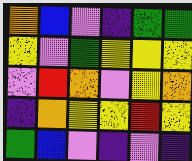[["orange", "blue", "violet", "indigo", "green", "green"], ["yellow", "violet", "green", "yellow", "yellow", "yellow"], ["violet", "red", "orange", "violet", "yellow", "orange"], ["indigo", "orange", "yellow", "yellow", "red", "yellow"], ["green", "blue", "violet", "indigo", "violet", "indigo"]]